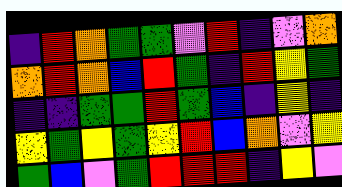[["indigo", "red", "orange", "green", "green", "violet", "red", "indigo", "violet", "orange"], ["orange", "red", "orange", "blue", "red", "green", "indigo", "red", "yellow", "green"], ["indigo", "indigo", "green", "green", "red", "green", "blue", "indigo", "yellow", "indigo"], ["yellow", "green", "yellow", "green", "yellow", "red", "blue", "orange", "violet", "yellow"], ["green", "blue", "violet", "green", "red", "red", "red", "indigo", "yellow", "violet"]]